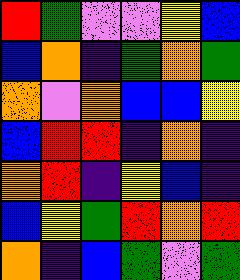[["red", "green", "violet", "violet", "yellow", "blue"], ["blue", "orange", "indigo", "green", "orange", "green"], ["orange", "violet", "orange", "blue", "blue", "yellow"], ["blue", "red", "red", "indigo", "orange", "indigo"], ["orange", "red", "indigo", "yellow", "blue", "indigo"], ["blue", "yellow", "green", "red", "orange", "red"], ["orange", "indigo", "blue", "green", "violet", "green"]]